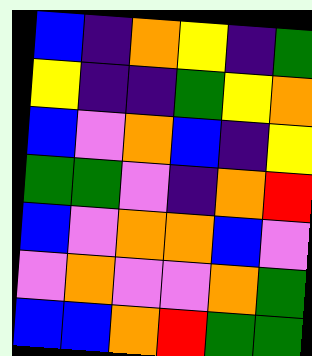[["blue", "indigo", "orange", "yellow", "indigo", "green"], ["yellow", "indigo", "indigo", "green", "yellow", "orange"], ["blue", "violet", "orange", "blue", "indigo", "yellow"], ["green", "green", "violet", "indigo", "orange", "red"], ["blue", "violet", "orange", "orange", "blue", "violet"], ["violet", "orange", "violet", "violet", "orange", "green"], ["blue", "blue", "orange", "red", "green", "green"]]